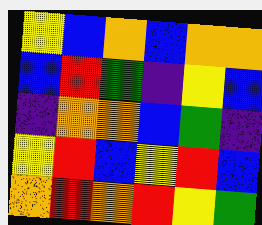[["yellow", "blue", "orange", "blue", "orange", "orange"], ["blue", "red", "green", "indigo", "yellow", "blue"], ["indigo", "orange", "orange", "blue", "green", "indigo"], ["yellow", "red", "blue", "yellow", "red", "blue"], ["orange", "red", "orange", "red", "yellow", "green"]]